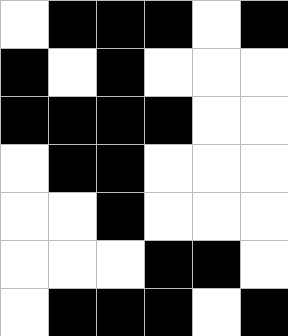[["white", "black", "black", "black", "white", "black"], ["black", "white", "black", "white", "white", "white"], ["black", "black", "black", "black", "white", "white"], ["white", "black", "black", "white", "white", "white"], ["white", "white", "black", "white", "white", "white"], ["white", "white", "white", "black", "black", "white"], ["white", "black", "black", "black", "white", "black"]]